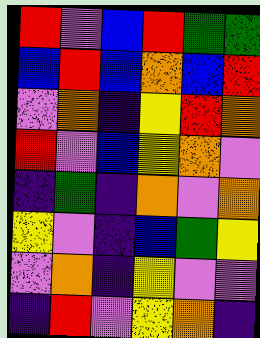[["red", "violet", "blue", "red", "green", "green"], ["blue", "red", "blue", "orange", "blue", "red"], ["violet", "orange", "indigo", "yellow", "red", "orange"], ["red", "violet", "blue", "yellow", "orange", "violet"], ["indigo", "green", "indigo", "orange", "violet", "orange"], ["yellow", "violet", "indigo", "blue", "green", "yellow"], ["violet", "orange", "indigo", "yellow", "violet", "violet"], ["indigo", "red", "violet", "yellow", "orange", "indigo"]]